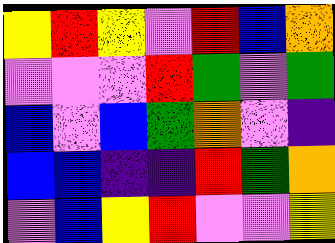[["yellow", "red", "yellow", "violet", "red", "blue", "orange"], ["violet", "violet", "violet", "red", "green", "violet", "green"], ["blue", "violet", "blue", "green", "orange", "violet", "indigo"], ["blue", "blue", "indigo", "indigo", "red", "green", "orange"], ["violet", "blue", "yellow", "red", "violet", "violet", "yellow"]]